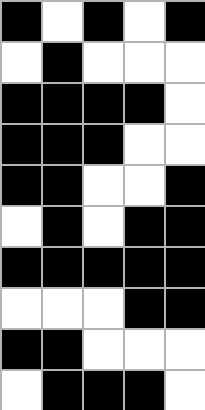[["black", "white", "black", "white", "black"], ["white", "black", "white", "white", "white"], ["black", "black", "black", "black", "white"], ["black", "black", "black", "white", "white"], ["black", "black", "white", "white", "black"], ["white", "black", "white", "black", "black"], ["black", "black", "black", "black", "black"], ["white", "white", "white", "black", "black"], ["black", "black", "white", "white", "white"], ["white", "black", "black", "black", "white"]]